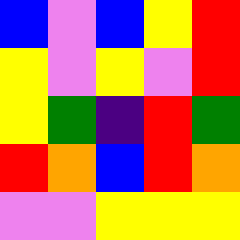[["blue", "violet", "blue", "yellow", "red"], ["yellow", "violet", "yellow", "violet", "red"], ["yellow", "green", "indigo", "red", "green"], ["red", "orange", "blue", "red", "orange"], ["violet", "violet", "yellow", "yellow", "yellow"]]